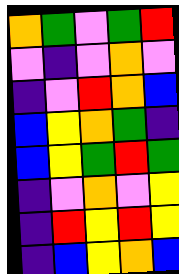[["orange", "green", "violet", "green", "red"], ["violet", "indigo", "violet", "orange", "violet"], ["indigo", "violet", "red", "orange", "blue"], ["blue", "yellow", "orange", "green", "indigo"], ["blue", "yellow", "green", "red", "green"], ["indigo", "violet", "orange", "violet", "yellow"], ["indigo", "red", "yellow", "red", "yellow"], ["indigo", "blue", "yellow", "orange", "blue"]]